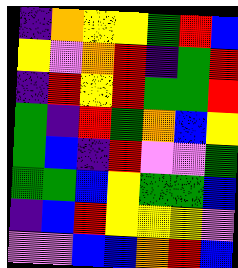[["indigo", "orange", "yellow", "yellow", "green", "red", "blue"], ["yellow", "violet", "orange", "red", "indigo", "green", "red"], ["indigo", "red", "yellow", "red", "green", "green", "red"], ["green", "indigo", "red", "green", "orange", "blue", "yellow"], ["green", "blue", "indigo", "red", "violet", "violet", "green"], ["green", "green", "blue", "yellow", "green", "green", "blue"], ["indigo", "blue", "red", "yellow", "yellow", "yellow", "violet"], ["violet", "violet", "blue", "blue", "orange", "red", "blue"]]